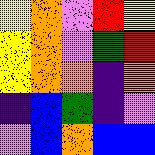[["yellow", "orange", "violet", "red", "yellow"], ["yellow", "orange", "violet", "green", "red"], ["yellow", "orange", "orange", "indigo", "orange"], ["indigo", "blue", "green", "indigo", "violet"], ["violet", "blue", "orange", "blue", "blue"]]